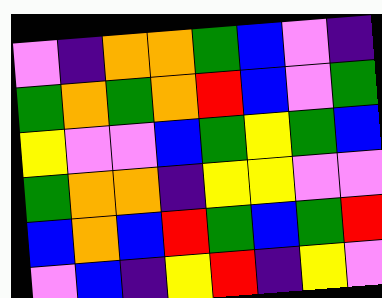[["violet", "indigo", "orange", "orange", "green", "blue", "violet", "indigo"], ["green", "orange", "green", "orange", "red", "blue", "violet", "green"], ["yellow", "violet", "violet", "blue", "green", "yellow", "green", "blue"], ["green", "orange", "orange", "indigo", "yellow", "yellow", "violet", "violet"], ["blue", "orange", "blue", "red", "green", "blue", "green", "red"], ["violet", "blue", "indigo", "yellow", "red", "indigo", "yellow", "violet"]]